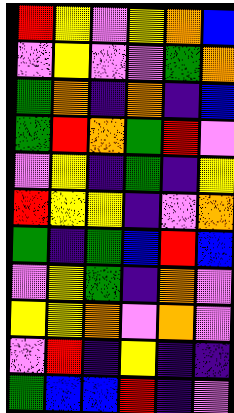[["red", "yellow", "violet", "yellow", "orange", "blue"], ["violet", "yellow", "violet", "violet", "green", "orange"], ["green", "orange", "indigo", "orange", "indigo", "blue"], ["green", "red", "orange", "green", "red", "violet"], ["violet", "yellow", "indigo", "green", "indigo", "yellow"], ["red", "yellow", "yellow", "indigo", "violet", "orange"], ["green", "indigo", "green", "blue", "red", "blue"], ["violet", "yellow", "green", "indigo", "orange", "violet"], ["yellow", "yellow", "orange", "violet", "orange", "violet"], ["violet", "red", "indigo", "yellow", "indigo", "indigo"], ["green", "blue", "blue", "red", "indigo", "violet"]]